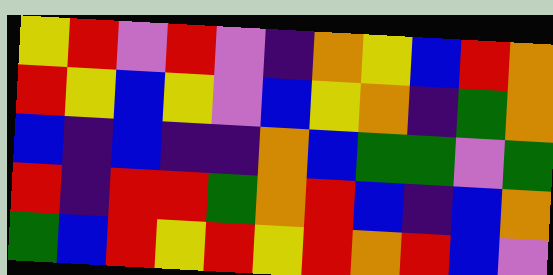[["yellow", "red", "violet", "red", "violet", "indigo", "orange", "yellow", "blue", "red", "orange"], ["red", "yellow", "blue", "yellow", "violet", "blue", "yellow", "orange", "indigo", "green", "orange"], ["blue", "indigo", "blue", "indigo", "indigo", "orange", "blue", "green", "green", "violet", "green"], ["red", "indigo", "red", "red", "green", "orange", "red", "blue", "indigo", "blue", "orange"], ["green", "blue", "red", "yellow", "red", "yellow", "red", "orange", "red", "blue", "violet"]]